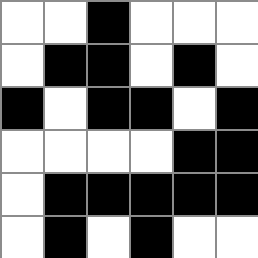[["white", "white", "black", "white", "white", "white"], ["white", "black", "black", "white", "black", "white"], ["black", "white", "black", "black", "white", "black"], ["white", "white", "white", "white", "black", "black"], ["white", "black", "black", "black", "black", "black"], ["white", "black", "white", "black", "white", "white"]]